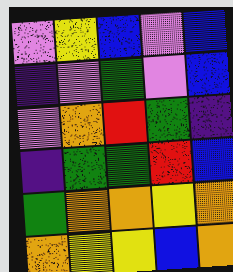[["violet", "yellow", "blue", "violet", "blue"], ["indigo", "violet", "green", "violet", "blue"], ["violet", "orange", "red", "green", "indigo"], ["indigo", "green", "green", "red", "blue"], ["green", "orange", "orange", "yellow", "orange"], ["orange", "yellow", "yellow", "blue", "orange"]]